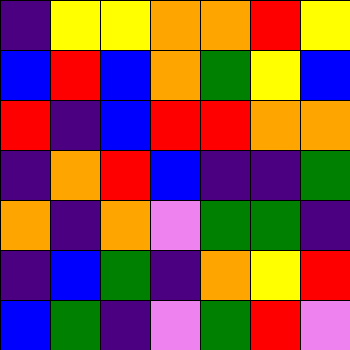[["indigo", "yellow", "yellow", "orange", "orange", "red", "yellow"], ["blue", "red", "blue", "orange", "green", "yellow", "blue"], ["red", "indigo", "blue", "red", "red", "orange", "orange"], ["indigo", "orange", "red", "blue", "indigo", "indigo", "green"], ["orange", "indigo", "orange", "violet", "green", "green", "indigo"], ["indigo", "blue", "green", "indigo", "orange", "yellow", "red"], ["blue", "green", "indigo", "violet", "green", "red", "violet"]]